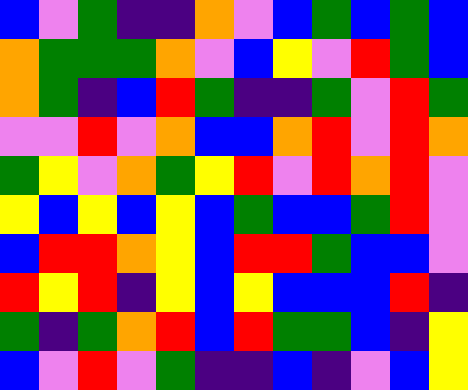[["blue", "violet", "green", "indigo", "indigo", "orange", "violet", "blue", "green", "blue", "green", "blue"], ["orange", "green", "green", "green", "orange", "violet", "blue", "yellow", "violet", "red", "green", "blue"], ["orange", "green", "indigo", "blue", "red", "green", "indigo", "indigo", "green", "violet", "red", "green"], ["violet", "violet", "red", "violet", "orange", "blue", "blue", "orange", "red", "violet", "red", "orange"], ["green", "yellow", "violet", "orange", "green", "yellow", "red", "violet", "red", "orange", "red", "violet"], ["yellow", "blue", "yellow", "blue", "yellow", "blue", "green", "blue", "blue", "green", "red", "violet"], ["blue", "red", "red", "orange", "yellow", "blue", "red", "red", "green", "blue", "blue", "violet"], ["red", "yellow", "red", "indigo", "yellow", "blue", "yellow", "blue", "blue", "blue", "red", "indigo"], ["green", "indigo", "green", "orange", "red", "blue", "red", "green", "green", "blue", "indigo", "yellow"], ["blue", "violet", "red", "violet", "green", "indigo", "indigo", "blue", "indigo", "violet", "blue", "yellow"]]